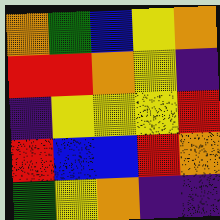[["orange", "green", "blue", "yellow", "orange"], ["red", "red", "orange", "yellow", "indigo"], ["indigo", "yellow", "yellow", "yellow", "red"], ["red", "blue", "blue", "red", "orange"], ["green", "yellow", "orange", "indigo", "indigo"]]